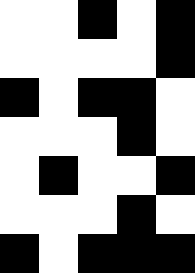[["white", "white", "black", "white", "black"], ["white", "white", "white", "white", "black"], ["black", "white", "black", "black", "white"], ["white", "white", "white", "black", "white"], ["white", "black", "white", "white", "black"], ["white", "white", "white", "black", "white"], ["black", "white", "black", "black", "black"]]